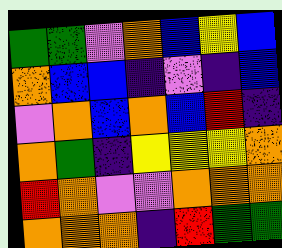[["green", "green", "violet", "orange", "blue", "yellow", "blue"], ["orange", "blue", "blue", "indigo", "violet", "indigo", "blue"], ["violet", "orange", "blue", "orange", "blue", "red", "indigo"], ["orange", "green", "indigo", "yellow", "yellow", "yellow", "orange"], ["red", "orange", "violet", "violet", "orange", "orange", "orange"], ["orange", "orange", "orange", "indigo", "red", "green", "green"]]